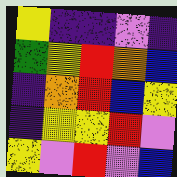[["yellow", "indigo", "indigo", "violet", "indigo"], ["green", "yellow", "red", "orange", "blue"], ["indigo", "orange", "red", "blue", "yellow"], ["indigo", "yellow", "yellow", "red", "violet"], ["yellow", "violet", "red", "violet", "blue"]]